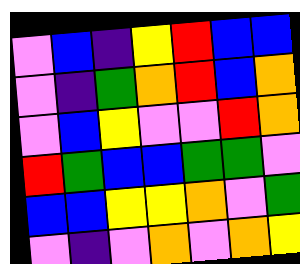[["violet", "blue", "indigo", "yellow", "red", "blue", "blue"], ["violet", "indigo", "green", "orange", "red", "blue", "orange"], ["violet", "blue", "yellow", "violet", "violet", "red", "orange"], ["red", "green", "blue", "blue", "green", "green", "violet"], ["blue", "blue", "yellow", "yellow", "orange", "violet", "green"], ["violet", "indigo", "violet", "orange", "violet", "orange", "yellow"]]